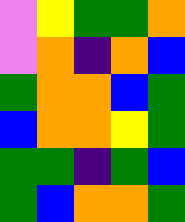[["violet", "yellow", "green", "green", "orange"], ["violet", "orange", "indigo", "orange", "blue"], ["green", "orange", "orange", "blue", "green"], ["blue", "orange", "orange", "yellow", "green"], ["green", "green", "indigo", "green", "blue"], ["green", "blue", "orange", "orange", "green"]]